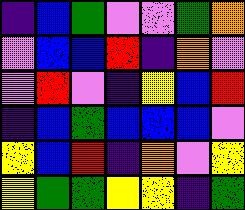[["indigo", "blue", "green", "violet", "violet", "green", "orange"], ["violet", "blue", "blue", "red", "indigo", "orange", "violet"], ["violet", "red", "violet", "indigo", "yellow", "blue", "red"], ["indigo", "blue", "green", "blue", "blue", "blue", "violet"], ["yellow", "blue", "red", "indigo", "orange", "violet", "yellow"], ["yellow", "green", "green", "yellow", "yellow", "indigo", "green"]]